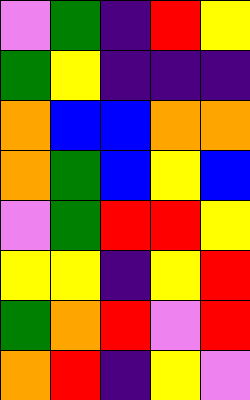[["violet", "green", "indigo", "red", "yellow"], ["green", "yellow", "indigo", "indigo", "indigo"], ["orange", "blue", "blue", "orange", "orange"], ["orange", "green", "blue", "yellow", "blue"], ["violet", "green", "red", "red", "yellow"], ["yellow", "yellow", "indigo", "yellow", "red"], ["green", "orange", "red", "violet", "red"], ["orange", "red", "indigo", "yellow", "violet"]]